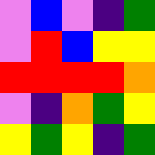[["violet", "blue", "violet", "indigo", "green"], ["violet", "red", "blue", "yellow", "yellow"], ["red", "red", "red", "red", "orange"], ["violet", "indigo", "orange", "green", "yellow"], ["yellow", "green", "yellow", "indigo", "green"]]